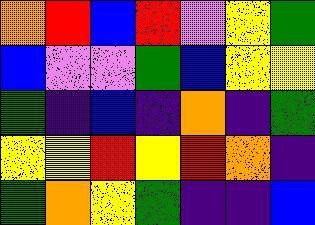[["orange", "red", "blue", "red", "violet", "yellow", "green"], ["blue", "violet", "violet", "green", "blue", "yellow", "yellow"], ["green", "indigo", "blue", "indigo", "orange", "indigo", "green"], ["yellow", "yellow", "red", "yellow", "red", "orange", "indigo"], ["green", "orange", "yellow", "green", "indigo", "indigo", "blue"]]